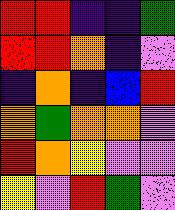[["red", "red", "indigo", "indigo", "green"], ["red", "red", "orange", "indigo", "violet"], ["indigo", "orange", "indigo", "blue", "red"], ["orange", "green", "orange", "orange", "violet"], ["red", "orange", "yellow", "violet", "violet"], ["yellow", "violet", "red", "green", "violet"]]